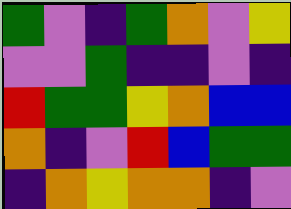[["green", "violet", "indigo", "green", "orange", "violet", "yellow"], ["violet", "violet", "green", "indigo", "indigo", "violet", "indigo"], ["red", "green", "green", "yellow", "orange", "blue", "blue"], ["orange", "indigo", "violet", "red", "blue", "green", "green"], ["indigo", "orange", "yellow", "orange", "orange", "indigo", "violet"]]